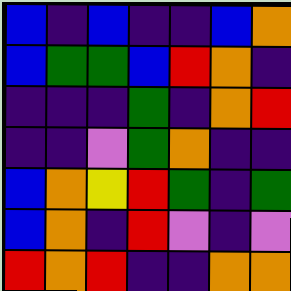[["blue", "indigo", "blue", "indigo", "indigo", "blue", "orange"], ["blue", "green", "green", "blue", "red", "orange", "indigo"], ["indigo", "indigo", "indigo", "green", "indigo", "orange", "red"], ["indigo", "indigo", "violet", "green", "orange", "indigo", "indigo"], ["blue", "orange", "yellow", "red", "green", "indigo", "green"], ["blue", "orange", "indigo", "red", "violet", "indigo", "violet"], ["red", "orange", "red", "indigo", "indigo", "orange", "orange"]]